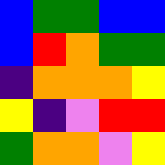[["blue", "green", "green", "blue", "blue"], ["blue", "red", "orange", "green", "green"], ["indigo", "orange", "orange", "orange", "yellow"], ["yellow", "indigo", "violet", "red", "red"], ["green", "orange", "orange", "violet", "yellow"]]